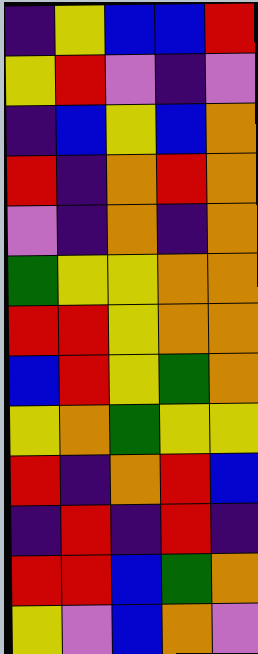[["indigo", "yellow", "blue", "blue", "red"], ["yellow", "red", "violet", "indigo", "violet"], ["indigo", "blue", "yellow", "blue", "orange"], ["red", "indigo", "orange", "red", "orange"], ["violet", "indigo", "orange", "indigo", "orange"], ["green", "yellow", "yellow", "orange", "orange"], ["red", "red", "yellow", "orange", "orange"], ["blue", "red", "yellow", "green", "orange"], ["yellow", "orange", "green", "yellow", "yellow"], ["red", "indigo", "orange", "red", "blue"], ["indigo", "red", "indigo", "red", "indigo"], ["red", "red", "blue", "green", "orange"], ["yellow", "violet", "blue", "orange", "violet"]]